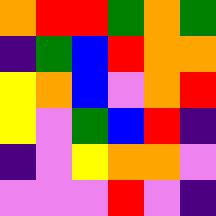[["orange", "red", "red", "green", "orange", "green"], ["indigo", "green", "blue", "red", "orange", "orange"], ["yellow", "orange", "blue", "violet", "orange", "red"], ["yellow", "violet", "green", "blue", "red", "indigo"], ["indigo", "violet", "yellow", "orange", "orange", "violet"], ["violet", "violet", "violet", "red", "violet", "indigo"]]